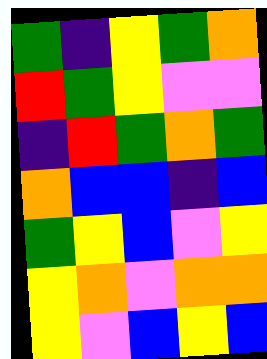[["green", "indigo", "yellow", "green", "orange"], ["red", "green", "yellow", "violet", "violet"], ["indigo", "red", "green", "orange", "green"], ["orange", "blue", "blue", "indigo", "blue"], ["green", "yellow", "blue", "violet", "yellow"], ["yellow", "orange", "violet", "orange", "orange"], ["yellow", "violet", "blue", "yellow", "blue"]]